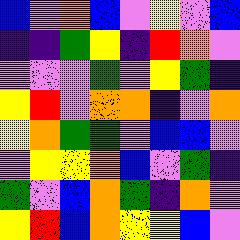[["blue", "violet", "orange", "blue", "violet", "yellow", "violet", "blue"], ["indigo", "indigo", "green", "yellow", "indigo", "red", "orange", "violet"], ["violet", "violet", "violet", "green", "violet", "yellow", "green", "indigo"], ["yellow", "red", "violet", "orange", "orange", "indigo", "violet", "orange"], ["yellow", "orange", "green", "green", "violet", "blue", "blue", "violet"], ["violet", "yellow", "yellow", "orange", "blue", "violet", "green", "indigo"], ["green", "violet", "blue", "orange", "green", "indigo", "orange", "violet"], ["yellow", "red", "blue", "orange", "yellow", "yellow", "blue", "violet"]]